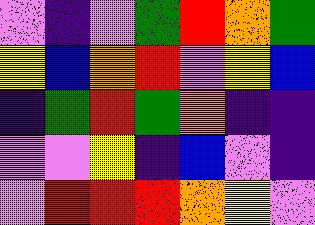[["violet", "indigo", "violet", "green", "red", "orange", "green"], ["yellow", "blue", "orange", "red", "violet", "yellow", "blue"], ["indigo", "green", "red", "green", "orange", "indigo", "indigo"], ["violet", "violet", "yellow", "indigo", "blue", "violet", "indigo"], ["violet", "red", "red", "red", "orange", "yellow", "violet"]]